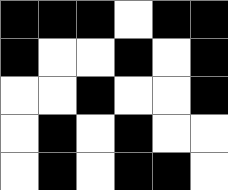[["black", "black", "black", "white", "black", "black"], ["black", "white", "white", "black", "white", "black"], ["white", "white", "black", "white", "white", "black"], ["white", "black", "white", "black", "white", "white"], ["white", "black", "white", "black", "black", "white"]]